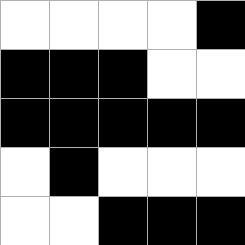[["white", "white", "white", "white", "black"], ["black", "black", "black", "white", "white"], ["black", "black", "black", "black", "black"], ["white", "black", "white", "white", "white"], ["white", "white", "black", "black", "black"]]